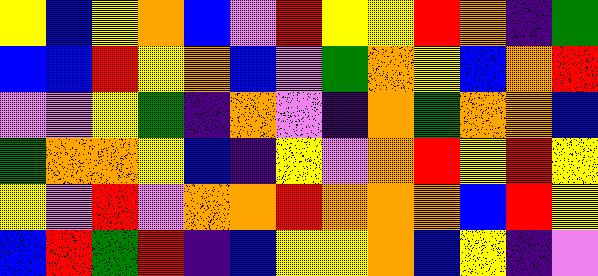[["yellow", "blue", "yellow", "orange", "blue", "violet", "red", "yellow", "yellow", "red", "orange", "indigo", "green"], ["blue", "blue", "red", "yellow", "orange", "blue", "violet", "green", "orange", "yellow", "blue", "orange", "red"], ["violet", "violet", "yellow", "green", "indigo", "orange", "violet", "indigo", "orange", "green", "orange", "orange", "blue"], ["green", "orange", "orange", "yellow", "blue", "indigo", "yellow", "violet", "orange", "red", "yellow", "red", "yellow"], ["yellow", "violet", "red", "violet", "orange", "orange", "red", "orange", "orange", "orange", "blue", "red", "yellow"], ["blue", "red", "green", "red", "indigo", "blue", "yellow", "yellow", "orange", "blue", "yellow", "indigo", "violet"]]